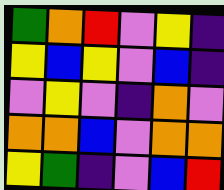[["green", "orange", "red", "violet", "yellow", "indigo"], ["yellow", "blue", "yellow", "violet", "blue", "indigo"], ["violet", "yellow", "violet", "indigo", "orange", "violet"], ["orange", "orange", "blue", "violet", "orange", "orange"], ["yellow", "green", "indigo", "violet", "blue", "red"]]